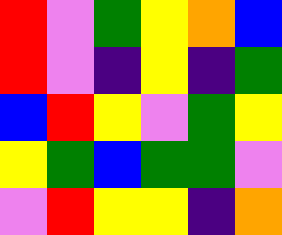[["red", "violet", "green", "yellow", "orange", "blue"], ["red", "violet", "indigo", "yellow", "indigo", "green"], ["blue", "red", "yellow", "violet", "green", "yellow"], ["yellow", "green", "blue", "green", "green", "violet"], ["violet", "red", "yellow", "yellow", "indigo", "orange"]]